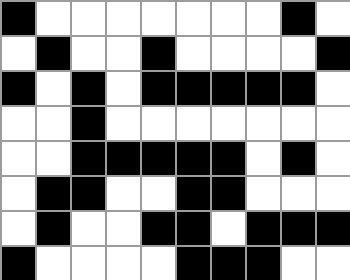[["black", "white", "white", "white", "white", "white", "white", "white", "black", "white"], ["white", "black", "white", "white", "black", "white", "white", "white", "white", "black"], ["black", "white", "black", "white", "black", "black", "black", "black", "black", "white"], ["white", "white", "black", "white", "white", "white", "white", "white", "white", "white"], ["white", "white", "black", "black", "black", "black", "black", "white", "black", "white"], ["white", "black", "black", "white", "white", "black", "black", "white", "white", "white"], ["white", "black", "white", "white", "black", "black", "white", "black", "black", "black"], ["black", "white", "white", "white", "white", "black", "black", "black", "white", "white"]]